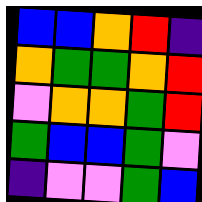[["blue", "blue", "orange", "red", "indigo"], ["orange", "green", "green", "orange", "red"], ["violet", "orange", "orange", "green", "red"], ["green", "blue", "blue", "green", "violet"], ["indigo", "violet", "violet", "green", "blue"]]